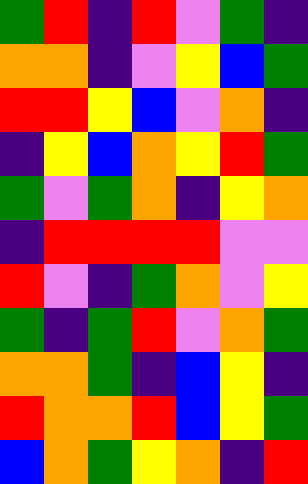[["green", "red", "indigo", "red", "violet", "green", "indigo"], ["orange", "orange", "indigo", "violet", "yellow", "blue", "green"], ["red", "red", "yellow", "blue", "violet", "orange", "indigo"], ["indigo", "yellow", "blue", "orange", "yellow", "red", "green"], ["green", "violet", "green", "orange", "indigo", "yellow", "orange"], ["indigo", "red", "red", "red", "red", "violet", "violet"], ["red", "violet", "indigo", "green", "orange", "violet", "yellow"], ["green", "indigo", "green", "red", "violet", "orange", "green"], ["orange", "orange", "green", "indigo", "blue", "yellow", "indigo"], ["red", "orange", "orange", "red", "blue", "yellow", "green"], ["blue", "orange", "green", "yellow", "orange", "indigo", "red"]]